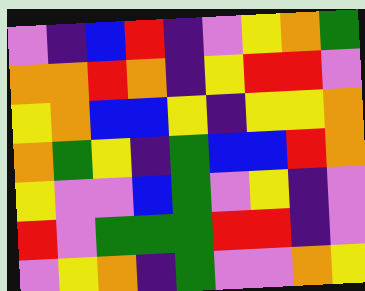[["violet", "indigo", "blue", "red", "indigo", "violet", "yellow", "orange", "green"], ["orange", "orange", "red", "orange", "indigo", "yellow", "red", "red", "violet"], ["yellow", "orange", "blue", "blue", "yellow", "indigo", "yellow", "yellow", "orange"], ["orange", "green", "yellow", "indigo", "green", "blue", "blue", "red", "orange"], ["yellow", "violet", "violet", "blue", "green", "violet", "yellow", "indigo", "violet"], ["red", "violet", "green", "green", "green", "red", "red", "indigo", "violet"], ["violet", "yellow", "orange", "indigo", "green", "violet", "violet", "orange", "yellow"]]